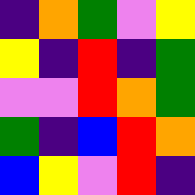[["indigo", "orange", "green", "violet", "yellow"], ["yellow", "indigo", "red", "indigo", "green"], ["violet", "violet", "red", "orange", "green"], ["green", "indigo", "blue", "red", "orange"], ["blue", "yellow", "violet", "red", "indigo"]]